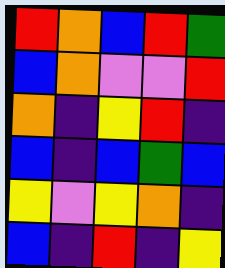[["red", "orange", "blue", "red", "green"], ["blue", "orange", "violet", "violet", "red"], ["orange", "indigo", "yellow", "red", "indigo"], ["blue", "indigo", "blue", "green", "blue"], ["yellow", "violet", "yellow", "orange", "indigo"], ["blue", "indigo", "red", "indigo", "yellow"]]